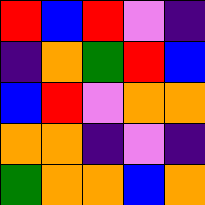[["red", "blue", "red", "violet", "indigo"], ["indigo", "orange", "green", "red", "blue"], ["blue", "red", "violet", "orange", "orange"], ["orange", "orange", "indigo", "violet", "indigo"], ["green", "orange", "orange", "blue", "orange"]]